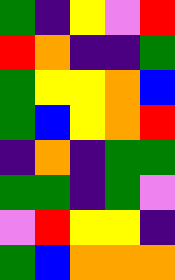[["green", "indigo", "yellow", "violet", "red"], ["red", "orange", "indigo", "indigo", "green"], ["green", "yellow", "yellow", "orange", "blue"], ["green", "blue", "yellow", "orange", "red"], ["indigo", "orange", "indigo", "green", "green"], ["green", "green", "indigo", "green", "violet"], ["violet", "red", "yellow", "yellow", "indigo"], ["green", "blue", "orange", "orange", "orange"]]